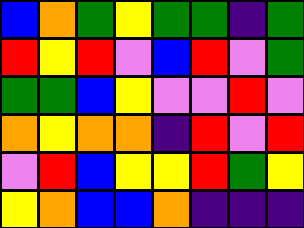[["blue", "orange", "green", "yellow", "green", "green", "indigo", "green"], ["red", "yellow", "red", "violet", "blue", "red", "violet", "green"], ["green", "green", "blue", "yellow", "violet", "violet", "red", "violet"], ["orange", "yellow", "orange", "orange", "indigo", "red", "violet", "red"], ["violet", "red", "blue", "yellow", "yellow", "red", "green", "yellow"], ["yellow", "orange", "blue", "blue", "orange", "indigo", "indigo", "indigo"]]